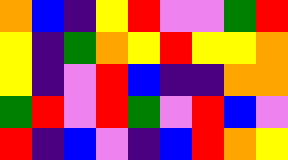[["orange", "blue", "indigo", "yellow", "red", "violet", "violet", "green", "red"], ["yellow", "indigo", "green", "orange", "yellow", "red", "yellow", "yellow", "orange"], ["yellow", "indigo", "violet", "red", "blue", "indigo", "indigo", "orange", "orange"], ["green", "red", "violet", "red", "green", "violet", "red", "blue", "violet"], ["red", "indigo", "blue", "violet", "indigo", "blue", "red", "orange", "yellow"]]